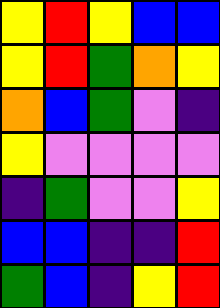[["yellow", "red", "yellow", "blue", "blue"], ["yellow", "red", "green", "orange", "yellow"], ["orange", "blue", "green", "violet", "indigo"], ["yellow", "violet", "violet", "violet", "violet"], ["indigo", "green", "violet", "violet", "yellow"], ["blue", "blue", "indigo", "indigo", "red"], ["green", "blue", "indigo", "yellow", "red"]]